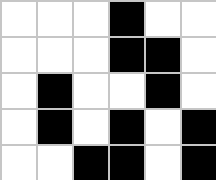[["white", "white", "white", "black", "white", "white"], ["white", "white", "white", "black", "black", "white"], ["white", "black", "white", "white", "black", "white"], ["white", "black", "white", "black", "white", "black"], ["white", "white", "black", "black", "white", "black"]]